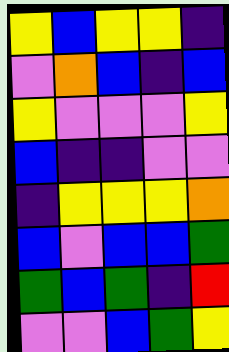[["yellow", "blue", "yellow", "yellow", "indigo"], ["violet", "orange", "blue", "indigo", "blue"], ["yellow", "violet", "violet", "violet", "yellow"], ["blue", "indigo", "indigo", "violet", "violet"], ["indigo", "yellow", "yellow", "yellow", "orange"], ["blue", "violet", "blue", "blue", "green"], ["green", "blue", "green", "indigo", "red"], ["violet", "violet", "blue", "green", "yellow"]]